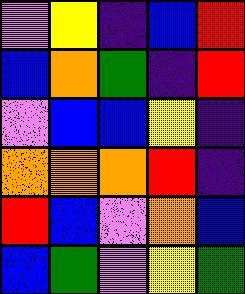[["violet", "yellow", "indigo", "blue", "red"], ["blue", "orange", "green", "indigo", "red"], ["violet", "blue", "blue", "yellow", "indigo"], ["orange", "orange", "orange", "red", "indigo"], ["red", "blue", "violet", "orange", "blue"], ["blue", "green", "violet", "yellow", "green"]]